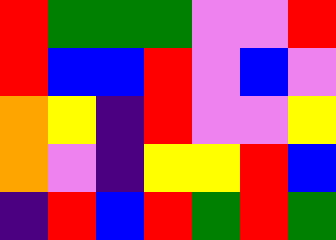[["red", "green", "green", "green", "violet", "violet", "red"], ["red", "blue", "blue", "red", "violet", "blue", "violet"], ["orange", "yellow", "indigo", "red", "violet", "violet", "yellow"], ["orange", "violet", "indigo", "yellow", "yellow", "red", "blue"], ["indigo", "red", "blue", "red", "green", "red", "green"]]